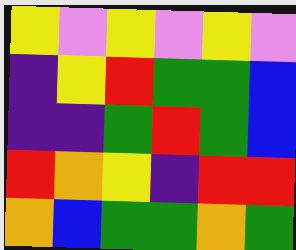[["yellow", "violet", "yellow", "violet", "yellow", "violet"], ["indigo", "yellow", "red", "green", "green", "blue"], ["indigo", "indigo", "green", "red", "green", "blue"], ["red", "orange", "yellow", "indigo", "red", "red"], ["orange", "blue", "green", "green", "orange", "green"]]